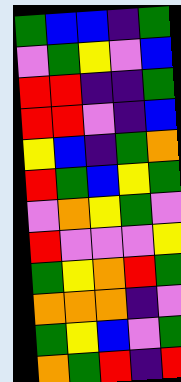[["green", "blue", "blue", "indigo", "green"], ["violet", "green", "yellow", "violet", "blue"], ["red", "red", "indigo", "indigo", "green"], ["red", "red", "violet", "indigo", "blue"], ["yellow", "blue", "indigo", "green", "orange"], ["red", "green", "blue", "yellow", "green"], ["violet", "orange", "yellow", "green", "violet"], ["red", "violet", "violet", "violet", "yellow"], ["green", "yellow", "orange", "red", "green"], ["orange", "orange", "orange", "indigo", "violet"], ["green", "yellow", "blue", "violet", "green"], ["orange", "green", "red", "indigo", "red"]]